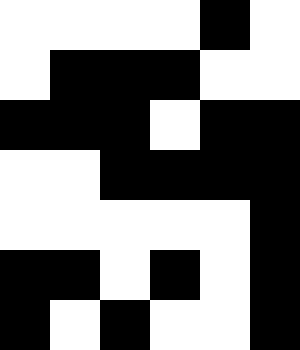[["white", "white", "white", "white", "black", "white"], ["white", "black", "black", "black", "white", "white"], ["black", "black", "black", "white", "black", "black"], ["white", "white", "black", "black", "black", "black"], ["white", "white", "white", "white", "white", "black"], ["black", "black", "white", "black", "white", "black"], ["black", "white", "black", "white", "white", "black"]]